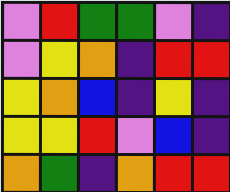[["violet", "red", "green", "green", "violet", "indigo"], ["violet", "yellow", "orange", "indigo", "red", "red"], ["yellow", "orange", "blue", "indigo", "yellow", "indigo"], ["yellow", "yellow", "red", "violet", "blue", "indigo"], ["orange", "green", "indigo", "orange", "red", "red"]]